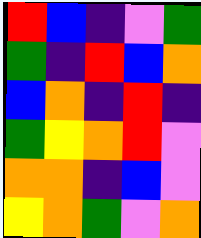[["red", "blue", "indigo", "violet", "green"], ["green", "indigo", "red", "blue", "orange"], ["blue", "orange", "indigo", "red", "indigo"], ["green", "yellow", "orange", "red", "violet"], ["orange", "orange", "indigo", "blue", "violet"], ["yellow", "orange", "green", "violet", "orange"]]